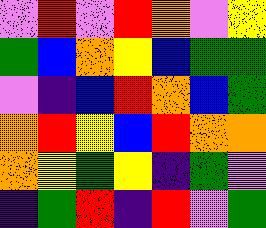[["violet", "red", "violet", "red", "orange", "violet", "yellow"], ["green", "blue", "orange", "yellow", "blue", "green", "green"], ["violet", "indigo", "blue", "red", "orange", "blue", "green"], ["orange", "red", "yellow", "blue", "red", "orange", "orange"], ["orange", "yellow", "green", "yellow", "indigo", "green", "violet"], ["indigo", "green", "red", "indigo", "red", "violet", "green"]]